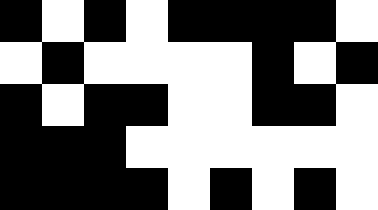[["black", "white", "black", "white", "black", "black", "black", "black", "white"], ["white", "black", "white", "white", "white", "white", "black", "white", "black"], ["black", "white", "black", "black", "white", "white", "black", "black", "white"], ["black", "black", "black", "white", "white", "white", "white", "white", "white"], ["black", "black", "black", "black", "white", "black", "white", "black", "white"]]